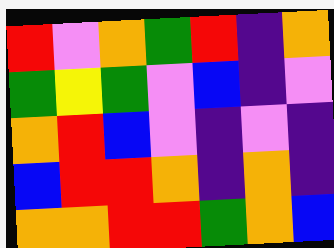[["red", "violet", "orange", "green", "red", "indigo", "orange"], ["green", "yellow", "green", "violet", "blue", "indigo", "violet"], ["orange", "red", "blue", "violet", "indigo", "violet", "indigo"], ["blue", "red", "red", "orange", "indigo", "orange", "indigo"], ["orange", "orange", "red", "red", "green", "orange", "blue"]]